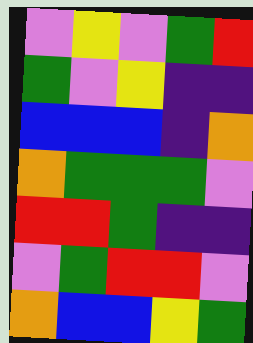[["violet", "yellow", "violet", "green", "red"], ["green", "violet", "yellow", "indigo", "indigo"], ["blue", "blue", "blue", "indigo", "orange"], ["orange", "green", "green", "green", "violet"], ["red", "red", "green", "indigo", "indigo"], ["violet", "green", "red", "red", "violet"], ["orange", "blue", "blue", "yellow", "green"]]